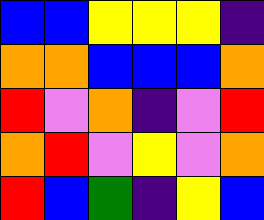[["blue", "blue", "yellow", "yellow", "yellow", "indigo"], ["orange", "orange", "blue", "blue", "blue", "orange"], ["red", "violet", "orange", "indigo", "violet", "red"], ["orange", "red", "violet", "yellow", "violet", "orange"], ["red", "blue", "green", "indigo", "yellow", "blue"]]